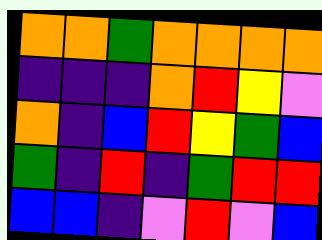[["orange", "orange", "green", "orange", "orange", "orange", "orange"], ["indigo", "indigo", "indigo", "orange", "red", "yellow", "violet"], ["orange", "indigo", "blue", "red", "yellow", "green", "blue"], ["green", "indigo", "red", "indigo", "green", "red", "red"], ["blue", "blue", "indigo", "violet", "red", "violet", "blue"]]